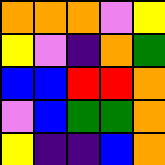[["orange", "orange", "orange", "violet", "yellow"], ["yellow", "violet", "indigo", "orange", "green"], ["blue", "blue", "red", "red", "orange"], ["violet", "blue", "green", "green", "orange"], ["yellow", "indigo", "indigo", "blue", "orange"]]